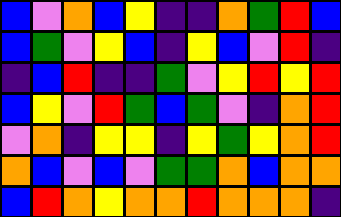[["blue", "violet", "orange", "blue", "yellow", "indigo", "indigo", "orange", "green", "red", "blue"], ["blue", "green", "violet", "yellow", "blue", "indigo", "yellow", "blue", "violet", "red", "indigo"], ["indigo", "blue", "red", "indigo", "indigo", "green", "violet", "yellow", "red", "yellow", "red"], ["blue", "yellow", "violet", "red", "green", "blue", "green", "violet", "indigo", "orange", "red"], ["violet", "orange", "indigo", "yellow", "yellow", "indigo", "yellow", "green", "yellow", "orange", "red"], ["orange", "blue", "violet", "blue", "violet", "green", "green", "orange", "blue", "orange", "orange"], ["blue", "red", "orange", "yellow", "orange", "orange", "red", "orange", "orange", "orange", "indigo"]]